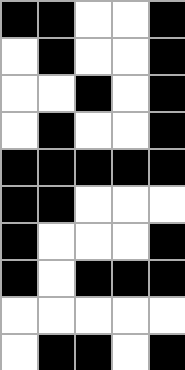[["black", "black", "white", "white", "black"], ["white", "black", "white", "white", "black"], ["white", "white", "black", "white", "black"], ["white", "black", "white", "white", "black"], ["black", "black", "black", "black", "black"], ["black", "black", "white", "white", "white"], ["black", "white", "white", "white", "black"], ["black", "white", "black", "black", "black"], ["white", "white", "white", "white", "white"], ["white", "black", "black", "white", "black"]]